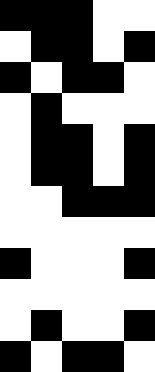[["black", "black", "black", "white", "white"], ["white", "black", "black", "white", "black"], ["black", "white", "black", "black", "white"], ["white", "black", "white", "white", "white"], ["white", "black", "black", "white", "black"], ["white", "black", "black", "white", "black"], ["white", "white", "black", "black", "black"], ["white", "white", "white", "white", "white"], ["black", "white", "white", "white", "black"], ["white", "white", "white", "white", "white"], ["white", "black", "white", "white", "black"], ["black", "white", "black", "black", "white"]]